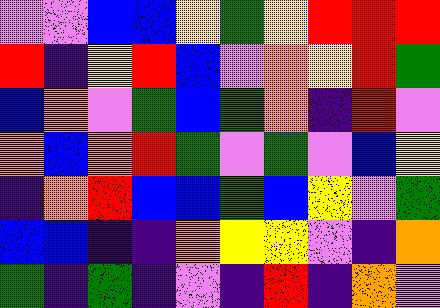[["violet", "violet", "blue", "blue", "yellow", "green", "yellow", "red", "red", "red"], ["red", "indigo", "yellow", "red", "blue", "violet", "orange", "yellow", "red", "green"], ["blue", "orange", "violet", "green", "blue", "green", "orange", "indigo", "red", "violet"], ["orange", "blue", "orange", "red", "green", "violet", "green", "violet", "blue", "yellow"], ["indigo", "orange", "red", "blue", "blue", "green", "blue", "yellow", "violet", "green"], ["blue", "blue", "indigo", "indigo", "orange", "yellow", "yellow", "violet", "indigo", "orange"], ["green", "indigo", "green", "indigo", "violet", "indigo", "red", "indigo", "orange", "violet"]]